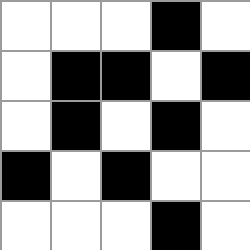[["white", "white", "white", "black", "white"], ["white", "black", "black", "white", "black"], ["white", "black", "white", "black", "white"], ["black", "white", "black", "white", "white"], ["white", "white", "white", "black", "white"]]